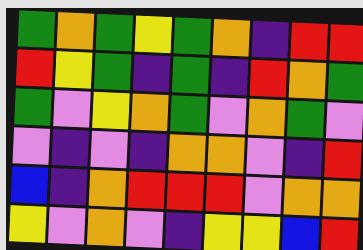[["green", "orange", "green", "yellow", "green", "orange", "indigo", "red", "red"], ["red", "yellow", "green", "indigo", "green", "indigo", "red", "orange", "green"], ["green", "violet", "yellow", "orange", "green", "violet", "orange", "green", "violet"], ["violet", "indigo", "violet", "indigo", "orange", "orange", "violet", "indigo", "red"], ["blue", "indigo", "orange", "red", "red", "red", "violet", "orange", "orange"], ["yellow", "violet", "orange", "violet", "indigo", "yellow", "yellow", "blue", "red"]]